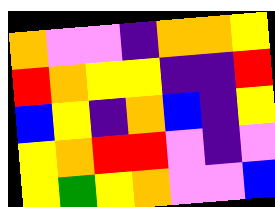[["orange", "violet", "violet", "indigo", "orange", "orange", "yellow"], ["red", "orange", "yellow", "yellow", "indigo", "indigo", "red"], ["blue", "yellow", "indigo", "orange", "blue", "indigo", "yellow"], ["yellow", "orange", "red", "red", "violet", "indigo", "violet"], ["yellow", "green", "yellow", "orange", "violet", "violet", "blue"]]